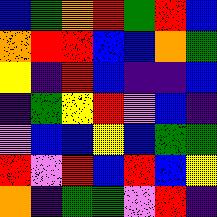[["blue", "green", "orange", "red", "green", "red", "blue"], ["orange", "red", "red", "blue", "blue", "orange", "green"], ["yellow", "indigo", "red", "blue", "indigo", "indigo", "blue"], ["indigo", "green", "yellow", "red", "violet", "blue", "indigo"], ["violet", "blue", "blue", "yellow", "blue", "green", "green"], ["red", "violet", "red", "blue", "red", "blue", "yellow"], ["orange", "indigo", "green", "green", "violet", "red", "indigo"]]